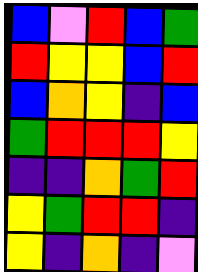[["blue", "violet", "red", "blue", "green"], ["red", "yellow", "yellow", "blue", "red"], ["blue", "orange", "yellow", "indigo", "blue"], ["green", "red", "red", "red", "yellow"], ["indigo", "indigo", "orange", "green", "red"], ["yellow", "green", "red", "red", "indigo"], ["yellow", "indigo", "orange", "indigo", "violet"]]